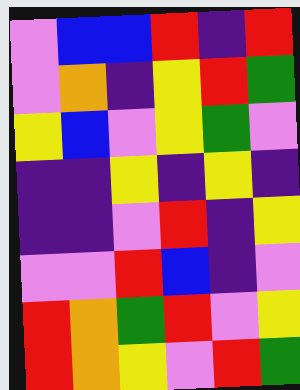[["violet", "blue", "blue", "red", "indigo", "red"], ["violet", "orange", "indigo", "yellow", "red", "green"], ["yellow", "blue", "violet", "yellow", "green", "violet"], ["indigo", "indigo", "yellow", "indigo", "yellow", "indigo"], ["indigo", "indigo", "violet", "red", "indigo", "yellow"], ["violet", "violet", "red", "blue", "indigo", "violet"], ["red", "orange", "green", "red", "violet", "yellow"], ["red", "orange", "yellow", "violet", "red", "green"]]